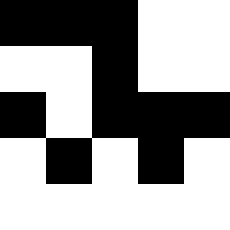[["black", "black", "black", "white", "white"], ["white", "white", "black", "white", "white"], ["black", "white", "black", "black", "black"], ["white", "black", "white", "black", "white"], ["white", "white", "white", "white", "white"]]